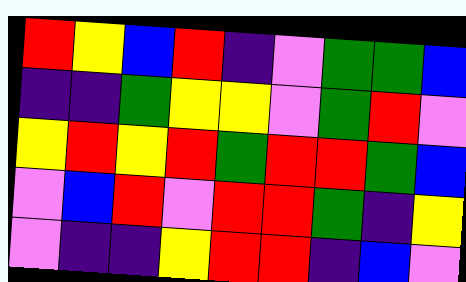[["red", "yellow", "blue", "red", "indigo", "violet", "green", "green", "blue"], ["indigo", "indigo", "green", "yellow", "yellow", "violet", "green", "red", "violet"], ["yellow", "red", "yellow", "red", "green", "red", "red", "green", "blue"], ["violet", "blue", "red", "violet", "red", "red", "green", "indigo", "yellow"], ["violet", "indigo", "indigo", "yellow", "red", "red", "indigo", "blue", "violet"]]